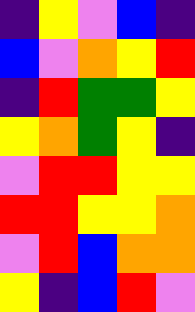[["indigo", "yellow", "violet", "blue", "indigo"], ["blue", "violet", "orange", "yellow", "red"], ["indigo", "red", "green", "green", "yellow"], ["yellow", "orange", "green", "yellow", "indigo"], ["violet", "red", "red", "yellow", "yellow"], ["red", "red", "yellow", "yellow", "orange"], ["violet", "red", "blue", "orange", "orange"], ["yellow", "indigo", "blue", "red", "violet"]]